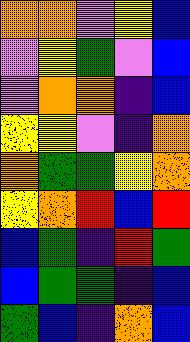[["orange", "orange", "violet", "yellow", "blue"], ["violet", "yellow", "green", "violet", "blue"], ["violet", "orange", "orange", "indigo", "blue"], ["yellow", "yellow", "violet", "indigo", "orange"], ["orange", "green", "green", "yellow", "orange"], ["yellow", "orange", "red", "blue", "red"], ["blue", "green", "indigo", "red", "green"], ["blue", "green", "green", "indigo", "blue"], ["green", "blue", "indigo", "orange", "blue"]]